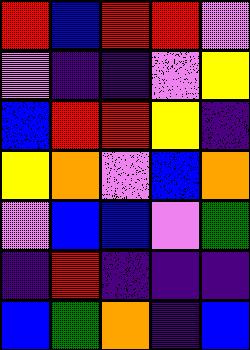[["red", "blue", "red", "red", "violet"], ["violet", "indigo", "indigo", "violet", "yellow"], ["blue", "red", "red", "yellow", "indigo"], ["yellow", "orange", "violet", "blue", "orange"], ["violet", "blue", "blue", "violet", "green"], ["indigo", "red", "indigo", "indigo", "indigo"], ["blue", "green", "orange", "indigo", "blue"]]